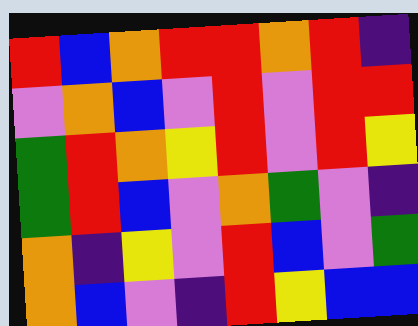[["red", "blue", "orange", "red", "red", "orange", "red", "indigo"], ["violet", "orange", "blue", "violet", "red", "violet", "red", "red"], ["green", "red", "orange", "yellow", "red", "violet", "red", "yellow"], ["green", "red", "blue", "violet", "orange", "green", "violet", "indigo"], ["orange", "indigo", "yellow", "violet", "red", "blue", "violet", "green"], ["orange", "blue", "violet", "indigo", "red", "yellow", "blue", "blue"]]